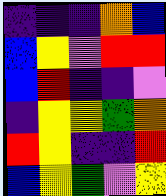[["indigo", "indigo", "indigo", "orange", "blue"], ["blue", "yellow", "violet", "red", "red"], ["blue", "red", "indigo", "indigo", "violet"], ["indigo", "yellow", "yellow", "green", "orange"], ["red", "yellow", "indigo", "indigo", "red"], ["blue", "yellow", "green", "violet", "yellow"]]